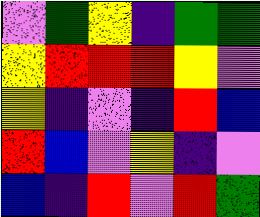[["violet", "green", "yellow", "indigo", "green", "green"], ["yellow", "red", "red", "red", "yellow", "violet"], ["yellow", "indigo", "violet", "indigo", "red", "blue"], ["red", "blue", "violet", "yellow", "indigo", "violet"], ["blue", "indigo", "red", "violet", "red", "green"]]